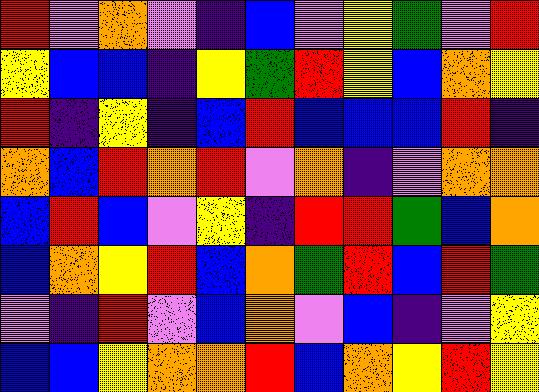[["red", "violet", "orange", "violet", "indigo", "blue", "violet", "yellow", "green", "violet", "red"], ["yellow", "blue", "blue", "indigo", "yellow", "green", "red", "yellow", "blue", "orange", "yellow"], ["red", "indigo", "yellow", "indigo", "blue", "red", "blue", "blue", "blue", "red", "indigo"], ["orange", "blue", "red", "orange", "red", "violet", "orange", "indigo", "violet", "orange", "orange"], ["blue", "red", "blue", "violet", "yellow", "indigo", "red", "red", "green", "blue", "orange"], ["blue", "orange", "yellow", "red", "blue", "orange", "green", "red", "blue", "red", "green"], ["violet", "indigo", "red", "violet", "blue", "orange", "violet", "blue", "indigo", "violet", "yellow"], ["blue", "blue", "yellow", "orange", "orange", "red", "blue", "orange", "yellow", "red", "yellow"]]